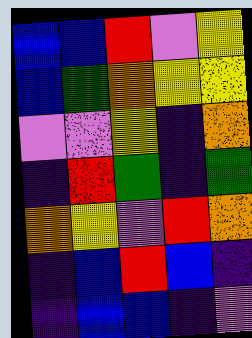[["blue", "blue", "red", "violet", "yellow"], ["blue", "green", "orange", "yellow", "yellow"], ["violet", "violet", "yellow", "indigo", "orange"], ["indigo", "red", "green", "indigo", "green"], ["orange", "yellow", "violet", "red", "orange"], ["indigo", "blue", "red", "blue", "indigo"], ["indigo", "blue", "blue", "indigo", "violet"]]